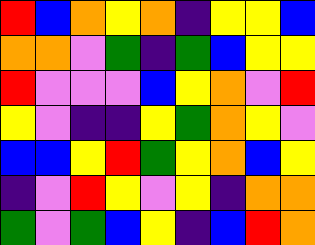[["red", "blue", "orange", "yellow", "orange", "indigo", "yellow", "yellow", "blue"], ["orange", "orange", "violet", "green", "indigo", "green", "blue", "yellow", "yellow"], ["red", "violet", "violet", "violet", "blue", "yellow", "orange", "violet", "red"], ["yellow", "violet", "indigo", "indigo", "yellow", "green", "orange", "yellow", "violet"], ["blue", "blue", "yellow", "red", "green", "yellow", "orange", "blue", "yellow"], ["indigo", "violet", "red", "yellow", "violet", "yellow", "indigo", "orange", "orange"], ["green", "violet", "green", "blue", "yellow", "indigo", "blue", "red", "orange"]]